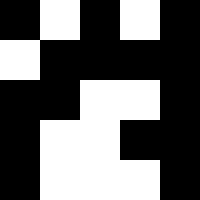[["black", "white", "black", "white", "black"], ["white", "black", "black", "black", "black"], ["black", "black", "white", "white", "black"], ["black", "white", "white", "black", "black"], ["black", "white", "white", "white", "black"]]